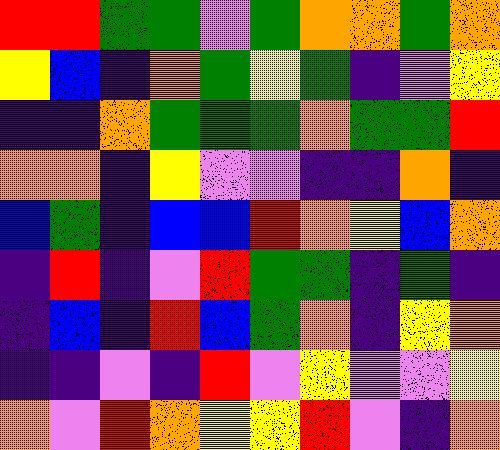[["red", "red", "green", "green", "violet", "green", "orange", "orange", "green", "orange"], ["yellow", "blue", "indigo", "orange", "green", "yellow", "green", "indigo", "violet", "yellow"], ["indigo", "indigo", "orange", "green", "green", "green", "orange", "green", "green", "red"], ["orange", "orange", "indigo", "yellow", "violet", "violet", "indigo", "indigo", "orange", "indigo"], ["blue", "green", "indigo", "blue", "blue", "red", "orange", "yellow", "blue", "orange"], ["indigo", "red", "indigo", "violet", "red", "green", "green", "indigo", "green", "indigo"], ["indigo", "blue", "indigo", "red", "blue", "green", "orange", "indigo", "yellow", "orange"], ["indigo", "indigo", "violet", "indigo", "red", "violet", "yellow", "violet", "violet", "yellow"], ["orange", "violet", "red", "orange", "yellow", "yellow", "red", "violet", "indigo", "orange"]]